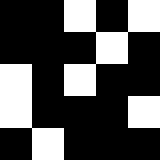[["black", "black", "white", "black", "white"], ["black", "black", "black", "white", "black"], ["white", "black", "white", "black", "black"], ["white", "black", "black", "black", "white"], ["black", "white", "black", "black", "black"]]